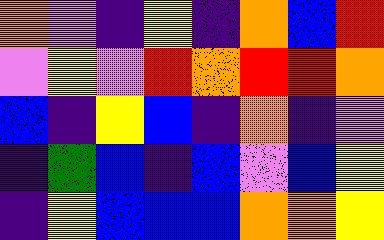[["orange", "violet", "indigo", "yellow", "indigo", "orange", "blue", "red"], ["violet", "yellow", "violet", "red", "orange", "red", "red", "orange"], ["blue", "indigo", "yellow", "blue", "indigo", "orange", "indigo", "violet"], ["indigo", "green", "blue", "indigo", "blue", "violet", "blue", "yellow"], ["indigo", "yellow", "blue", "blue", "blue", "orange", "orange", "yellow"]]